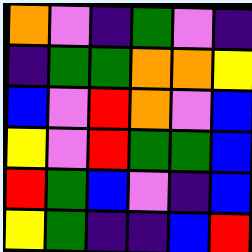[["orange", "violet", "indigo", "green", "violet", "indigo"], ["indigo", "green", "green", "orange", "orange", "yellow"], ["blue", "violet", "red", "orange", "violet", "blue"], ["yellow", "violet", "red", "green", "green", "blue"], ["red", "green", "blue", "violet", "indigo", "blue"], ["yellow", "green", "indigo", "indigo", "blue", "red"]]